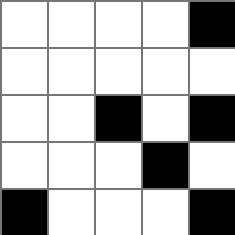[["white", "white", "white", "white", "black"], ["white", "white", "white", "white", "white"], ["white", "white", "black", "white", "black"], ["white", "white", "white", "black", "white"], ["black", "white", "white", "white", "black"]]